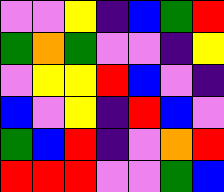[["violet", "violet", "yellow", "indigo", "blue", "green", "red"], ["green", "orange", "green", "violet", "violet", "indigo", "yellow"], ["violet", "yellow", "yellow", "red", "blue", "violet", "indigo"], ["blue", "violet", "yellow", "indigo", "red", "blue", "violet"], ["green", "blue", "red", "indigo", "violet", "orange", "red"], ["red", "red", "red", "violet", "violet", "green", "blue"]]